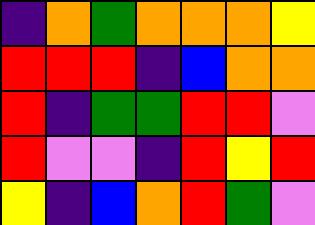[["indigo", "orange", "green", "orange", "orange", "orange", "yellow"], ["red", "red", "red", "indigo", "blue", "orange", "orange"], ["red", "indigo", "green", "green", "red", "red", "violet"], ["red", "violet", "violet", "indigo", "red", "yellow", "red"], ["yellow", "indigo", "blue", "orange", "red", "green", "violet"]]